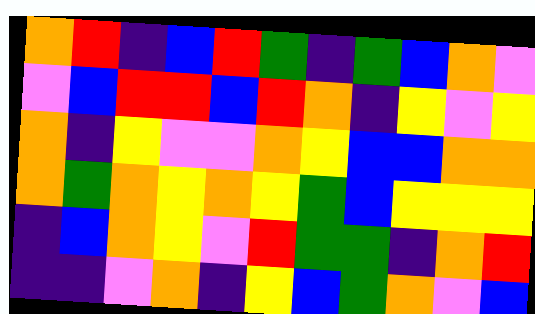[["orange", "red", "indigo", "blue", "red", "green", "indigo", "green", "blue", "orange", "violet"], ["violet", "blue", "red", "red", "blue", "red", "orange", "indigo", "yellow", "violet", "yellow"], ["orange", "indigo", "yellow", "violet", "violet", "orange", "yellow", "blue", "blue", "orange", "orange"], ["orange", "green", "orange", "yellow", "orange", "yellow", "green", "blue", "yellow", "yellow", "yellow"], ["indigo", "blue", "orange", "yellow", "violet", "red", "green", "green", "indigo", "orange", "red"], ["indigo", "indigo", "violet", "orange", "indigo", "yellow", "blue", "green", "orange", "violet", "blue"]]